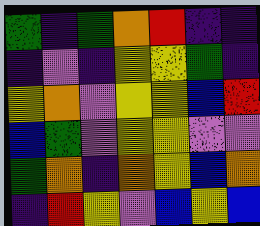[["green", "indigo", "green", "orange", "red", "indigo", "indigo"], ["indigo", "violet", "indigo", "yellow", "yellow", "green", "indigo"], ["yellow", "orange", "violet", "yellow", "yellow", "blue", "red"], ["blue", "green", "violet", "yellow", "yellow", "violet", "violet"], ["green", "orange", "indigo", "orange", "yellow", "blue", "orange"], ["indigo", "red", "yellow", "violet", "blue", "yellow", "blue"]]